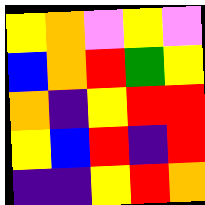[["yellow", "orange", "violet", "yellow", "violet"], ["blue", "orange", "red", "green", "yellow"], ["orange", "indigo", "yellow", "red", "red"], ["yellow", "blue", "red", "indigo", "red"], ["indigo", "indigo", "yellow", "red", "orange"]]